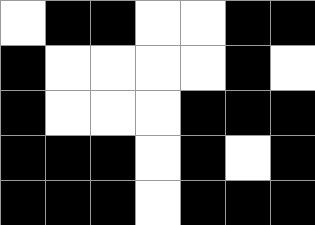[["white", "black", "black", "white", "white", "black", "black"], ["black", "white", "white", "white", "white", "black", "white"], ["black", "white", "white", "white", "black", "black", "black"], ["black", "black", "black", "white", "black", "white", "black"], ["black", "black", "black", "white", "black", "black", "black"]]